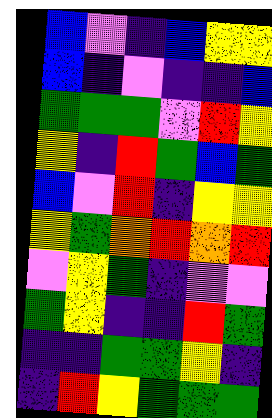[["blue", "violet", "indigo", "blue", "yellow", "yellow"], ["blue", "indigo", "violet", "indigo", "indigo", "blue"], ["green", "green", "green", "violet", "red", "yellow"], ["yellow", "indigo", "red", "green", "blue", "green"], ["blue", "violet", "red", "indigo", "yellow", "yellow"], ["yellow", "green", "orange", "red", "orange", "red"], ["violet", "yellow", "green", "indigo", "violet", "violet"], ["green", "yellow", "indigo", "indigo", "red", "green"], ["indigo", "indigo", "green", "green", "yellow", "indigo"], ["indigo", "red", "yellow", "green", "green", "green"]]